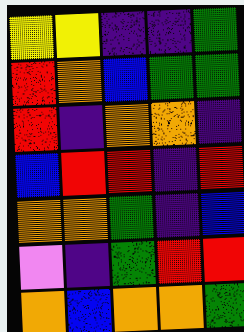[["yellow", "yellow", "indigo", "indigo", "green"], ["red", "orange", "blue", "green", "green"], ["red", "indigo", "orange", "orange", "indigo"], ["blue", "red", "red", "indigo", "red"], ["orange", "orange", "green", "indigo", "blue"], ["violet", "indigo", "green", "red", "red"], ["orange", "blue", "orange", "orange", "green"]]